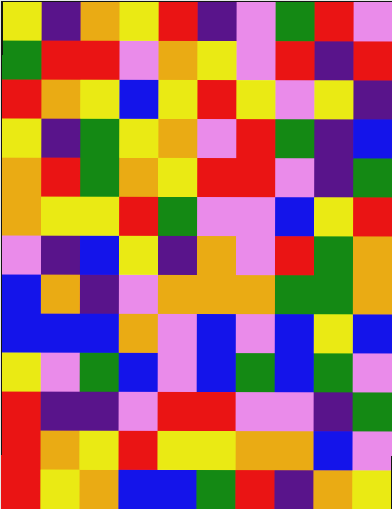[["yellow", "indigo", "orange", "yellow", "red", "indigo", "violet", "green", "red", "violet"], ["green", "red", "red", "violet", "orange", "yellow", "violet", "red", "indigo", "red"], ["red", "orange", "yellow", "blue", "yellow", "red", "yellow", "violet", "yellow", "indigo"], ["yellow", "indigo", "green", "yellow", "orange", "violet", "red", "green", "indigo", "blue"], ["orange", "red", "green", "orange", "yellow", "red", "red", "violet", "indigo", "green"], ["orange", "yellow", "yellow", "red", "green", "violet", "violet", "blue", "yellow", "red"], ["violet", "indigo", "blue", "yellow", "indigo", "orange", "violet", "red", "green", "orange"], ["blue", "orange", "indigo", "violet", "orange", "orange", "orange", "green", "green", "orange"], ["blue", "blue", "blue", "orange", "violet", "blue", "violet", "blue", "yellow", "blue"], ["yellow", "violet", "green", "blue", "violet", "blue", "green", "blue", "green", "violet"], ["red", "indigo", "indigo", "violet", "red", "red", "violet", "violet", "indigo", "green"], ["red", "orange", "yellow", "red", "yellow", "yellow", "orange", "orange", "blue", "violet"], ["red", "yellow", "orange", "blue", "blue", "green", "red", "indigo", "orange", "yellow"]]